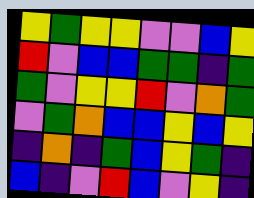[["yellow", "green", "yellow", "yellow", "violet", "violet", "blue", "yellow"], ["red", "violet", "blue", "blue", "green", "green", "indigo", "green"], ["green", "violet", "yellow", "yellow", "red", "violet", "orange", "green"], ["violet", "green", "orange", "blue", "blue", "yellow", "blue", "yellow"], ["indigo", "orange", "indigo", "green", "blue", "yellow", "green", "indigo"], ["blue", "indigo", "violet", "red", "blue", "violet", "yellow", "indigo"]]